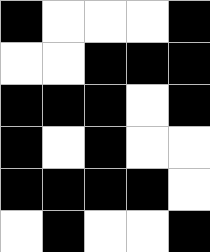[["black", "white", "white", "white", "black"], ["white", "white", "black", "black", "black"], ["black", "black", "black", "white", "black"], ["black", "white", "black", "white", "white"], ["black", "black", "black", "black", "white"], ["white", "black", "white", "white", "black"]]